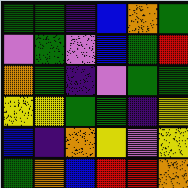[["green", "green", "indigo", "blue", "orange", "green"], ["violet", "green", "violet", "blue", "green", "red"], ["orange", "green", "indigo", "violet", "green", "green"], ["yellow", "yellow", "green", "green", "indigo", "yellow"], ["blue", "indigo", "orange", "yellow", "violet", "yellow"], ["green", "orange", "blue", "red", "red", "orange"]]